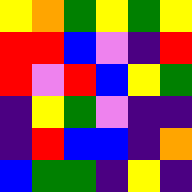[["yellow", "orange", "green", "yellow", "green", "yellow"], ["red", "red", "blue", "violet", "indigo", "red"], ["red", "violet", "red", "blue", "yellow", "green"], ["indigo", "yellow", "green", "violet", "indigo", "indigo"], ["indigo", "red", "blue", "blue", "indigo", "orange"], ["blue", "green", "green", "indigo", "yellow", "indigo"]]